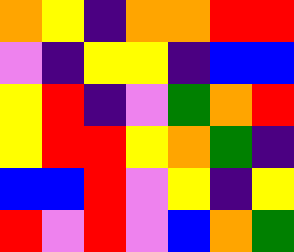[["orange", "yellow", "indigo", "orange", "orange", "red", "red"], ["violet", "indigo", "yellow", "yellow", "indigo", "blue", "blue"], ["yellow", "red", "indigo", "violet", "green", "orange", "red"], ["yellow", "red", "red", "yellow", "orange", "green", "indigo"], ["blue", "blue", "red", "violet", "yellow", "indigo", "yellow"], ["red", "violet", "red", "violet", "blue", "orange", "green"]]